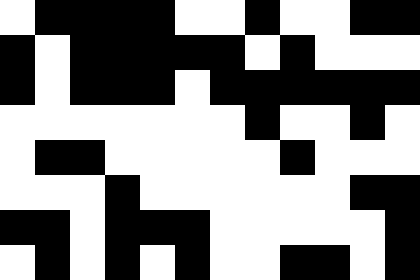[["white", "black", "black", "black", "black", "white", "white", "black", "white", "white", "black", "black"], ["black", "white", "black", "black", "black", "black", "black", "white", "black", "white", "white", "white"], ["black", "white", "black", "black", "black", "white", "black", "black", "black", "black", "black", "black"], ["white", "white", "white", "white", "white", "white", "white", "black", "white", "white", "black", "white"], ["white", "black", "black", "white", "white", "white", "white", "white", "black", "white", "white", "white"], ["white", "white", "white", "black", "white", "white", "white", "white", "white", "white", "black", "black"], ["black", "black", "white", "black", "black", "black", "white", "white", "white", "white", "white", "black"], ["white", "black", "white", "black", "white", "black", "white", "white", "black", "black", "white", "black"]]